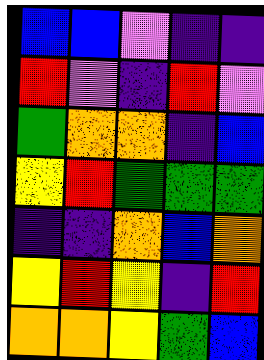[["blue", "blue", "violet", "indigo", "indigo"], ["red", "violet", "indigo", "red", "violet"], ["green", "orange", "orange", "indigo", "blue"], ["yellow", "red", "green", "green", "green"], ["indigo", "indigo", "orange", "blue", "orange"], ["yellow", "red", "yellow", "indigo", "red"], ["orange", "orange", "yellow", "green", "blue"]]